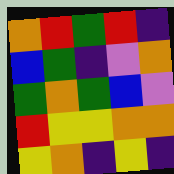[["orange", "red", "green", "red", "indigo"], ["blue", "green", "indigo", "violet", "orange"], ["green", "orange", "green", "blue", "violet"], ["red", "yellow", "yellow", "orange", "orange"], ["yellow", "orange", "indigo", "yellow", "indigo"]]